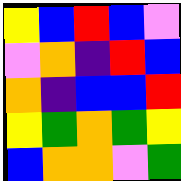[["yellow", "blue", "red", "blue", "violet"], ["violet", "orange", "indigo", "red", "blue"], ["orange", "indigo", "blue", "blue", "red"], ["yellow", "green", "orange", "green", "yellow"], ["blue", "orange", "orange", "violet", "green"]]